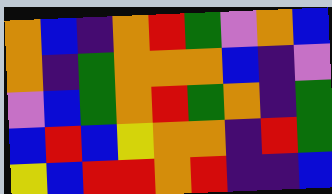[["orange", "blue", "indigo", "orange", "red", "green", "violet", "orange", "blue"], ["orange", "indigo", "green", "orange", "orange", "orange", "blue", "indigo", "violet"], ["violet", "blue", "green", "orange", "red", "green", "orange", "indigo", "green"], ["blue", "red", "blue", "yellow", "orange", "orange", "indigo", "red", "green"], ["yellow", "blue", "red", "red", "orange", "red", "indigo", "indigo", "blue"]]